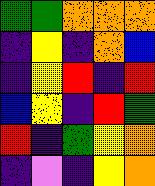[["green", "green", "orange", "orange", "orange"], ["indigo", "yellow", "indigo", "orange", "blue"], ["indigo", "yellow", "red", "indigo", "red"], ["blue", "yellow", "indigo", "red", "green"], ["red", "indigo", "green", "yellow", "orange"], ["indigo", "violet", "indigo", "yellow", "orange"]]